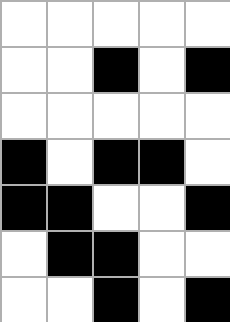[["white", "white", "white", "white", "white"], ["white", "white", "black", "white", "black"], ["white", "white", "white", "white", "white"], ["black", "white", "black", "black", "white"], ["black", "black", "white", "white", "black"], ["white", "black", "black", "white", "white"], ["white", "white", "black", "white", "black"]]